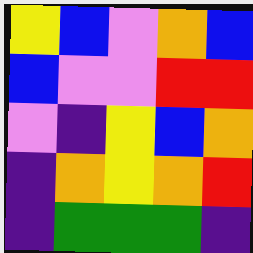[["yellow", "blue", "violet", "orange", "blue"], ["blue", "violet", "violet", "red", "red"], ["violet", "indigo", "yellow", "blue", "orange"], ["indigo", "orange", "yellow", "orange", "red"], ["indigo", "green", "green", "green", "indigo"]]